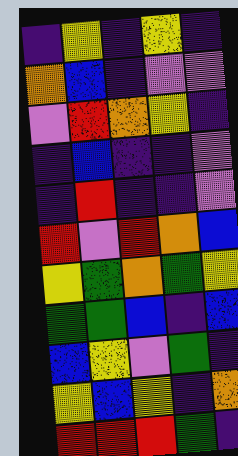[["indigo", "yellow", "indigo", "yellow", "indigo"], ["orange", "blue", "indigo", "violet", "violet"], ["violet", "red", "orange", "yellow", "indigo"], ["indigo", "blue", "indigo", "indigo", "violet"], ["indigo", "red", "indigo", "indigo", "violet"], ["red", "violet", "red", "orange", "blue"], ["yellow", "green", "orange", "green", "yellow"], ["green", "green", "blue", "indigo", "blue"], ["blue", "yellow", "violet", "green", "indigo"], ["yellow", "blue", "yellow", "indigo", "orange"], ["red", "red", "red", "green", "indigo"]]